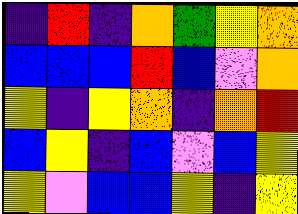[["indigo", "red", "indigo", "orange", "green", "yellow", "orange"], ["blue", "blue", "blue", "red", "blue", "violet", "orange"], ["yellow", "indigo", "yellow", "orange", "indigo", "orange", "red"], ["blue", "yellow", "indigo", "blue", "violet", "blue", "yellow"], ["yellow", "violet", "blue", "blue", "yellow", "indigo", "yellow"]]